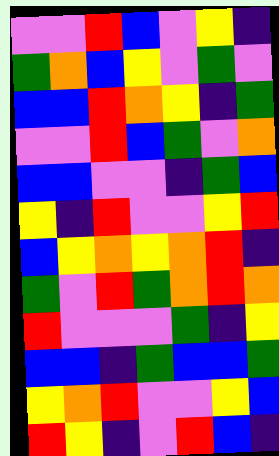[["violet", "violet", "red", "blue", "violet", "yellow", "indigo"], ["green", "orange", "blue", "yellow", "violet", "green", "violet"], ["blue", "blue", "red", "orange", "yellow", "indigo", "green"], ["violet", "violet", "red", "blue", "green", "violet", "orange"], ["blue", "blue", "violet", "violet", "indigo", "green", "blue"], ["yellow", "indigo", "red", "violet", "violet", "yellow", "red"], ["blue", "yellow", "orange", "yellow", "orange", "red", "indigo"], ["green", "violet", "red", "green", "orange", "red", "orange"], ["red", "violet", "violet", "violet", "green", "indigo", "yellow"], ["blue", "blue", "indigo", "green", "blue", "blue", "green"], ["yellow", "orange", "red", "violet", "violet", "yellow", "blue"], ["red", "yellow", "indigo", "violet", "red", "blue", "indigo"]]